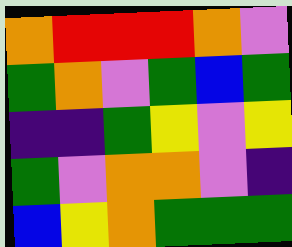[["orange", "red", "red", "red", "orange", "violet"], ["green", "orange", "violet", "green", "blue", "green"], ["indigo", "indigo", "green", "yellow", "violet", "yellow"], ["green", "violet", "orange", "orange", "violet", "indigo"], ["blue", "yellow", "orange", "green", "green", "green"]]